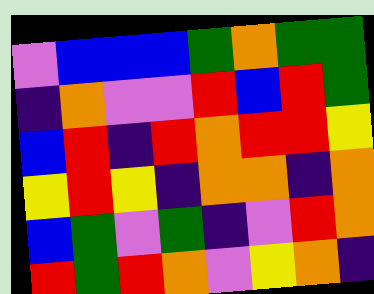[["violet", "blue", "blue", "blue", "green", "orange", "green", "green"], ["indigo", "orange", "violet", "violet", "red", "blue", "red", "green"], ["blue", "red", "indigo", "red", "orange", "red", "red", "yellow"], ["yellow", "red", "yellow", "indigo", "orange", "orange", "indigo", "orange"], ["blue", "green", "violet", "green", "indigo", "violet", "red", "orange"], ["red", "green", "red", "orange", "violet", "yellow", "orange", "indigo"]]